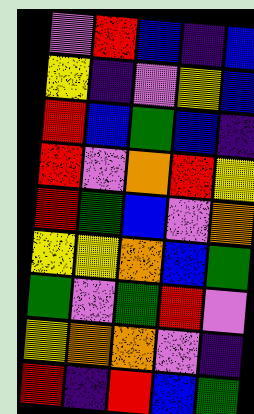[["violet", "red", "blue", "indigo", "blue"], ["yellow", "indigo", "violet", "yellow", "blue"], ["red", "blue", "green", "blue", "indigo"], ["red", "violet", "orange", "red", "yellow"], ["red", "green", "blue", "violet", "orange"], ["yellow", "yellow", "orange", "blue", "green"], ["green", "violet", "green", "red", "violet"], ["yellow", "orange", "orange", "violet", "indigo"], ["red", "indigo", "red", "blue", "green"]]